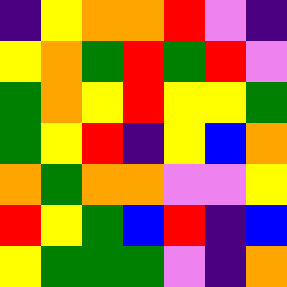[["indigo", "yellow", "orange", "orange", "red", "violet", "indigo"], ["yellow", "orange", "green", "red", "green", "red", "violet"], ["green", "orange", "yellow", "red", "yellow", "yellow", "green"], ["green", "yellow", "red", "indigo", "yellow", "blue", "orange"], ["orange", "green", "orange", "orange", "violet", "violet", "yellow"], ["red", "yellow", "green", "blue", "red", "indigo", "blue"], ["yellow", "green", "green", "green", "violet", "indigo", "orange"]]